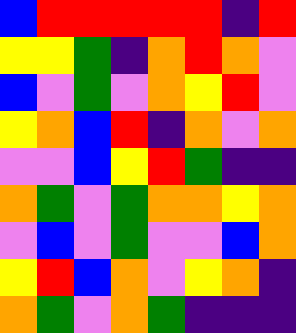[["blue", "red", "red", "red", "red", "red", "indigo", "red"], ["yellow", "yellow", "green", "indigo", "orange", "red", "orange", "violet"], ["blue", "violet", "green", "violet", "orange", "yellow", "red", "violet"], ["yellow", "orange", "blue", "red", "indigo", "orange", "violet", "orange"], ["violet", "violet", "blue", "yellow", "red", "green", "indigo", "indigo"], ["orange", "green", "violet", "green", "orange", "orange", "yellow", "orange"], ["violet", "blue", "violet", "green", "violet", "violet", "blue", "orange"], ["yellow", "red", "blue", "orange", "violet", "yellow", "orange", "indigo"], ["orange", "green", "violet", "orange", "green", "indigo", "indigo", "indigo"]]